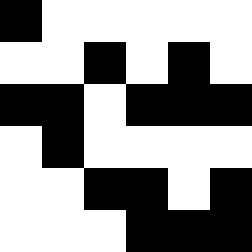[["black", "white", "white", "white", "white", "white"], ["white", "white", "black", "white", "black", "white"], ["black", "black", "white", "black", "black", "black"], ["white", "black", "white", "white", "white", "white"], ["white", "white", "black", "black", "white", "black"], ["white", "white", "white", "black", "black", "black"]]